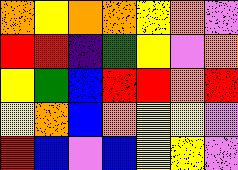[["orange", "yellow", "orange", "orange", "yellow", "orange", "violet"], ["red", "red", "indigo", "green", "yellow", "violet", "orange"], ["yellow", "green", "blue", "red", "red", "orange", "red"], ["yellow", "orange", "blue", "orange", "yellow", "yellow", "violet"], ["red", "blue", "violet", "blue", "yellow", "yellow", "violet"]]